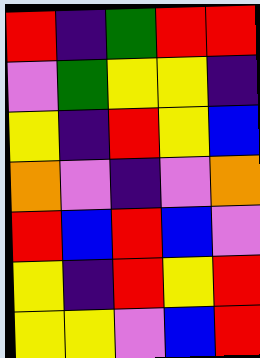[["red", "indigo", "green", "red", "red"], ["violet", "green", "yellow", "yellow", "indigo"], ["yellow", "indigo", "red", "yellow", "blue"], ["orange", "violet", "indigo", "violet", "orange"], ["red", "blue", "red", "blue", "violet"], ["yellow", "indigo", "red", "yellow", "red"], ["yellow", "yellow", "violet", "blue", "red"]]